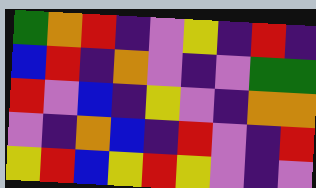[["green", "orange", "red", "indigo", "violet", "yellow", "indigo", "red", "indigo"], ["blue", "red", "indigo", "orange", "violet", "indigo", "violet", "green", "green"], ["red", "violet", "blue", "indigo", "yellow", "violet", "indigo", "orange", "orange"], ["violet", "indigo", "orange", "blue", "indigo", "red", "violet", "indigo", "red"], ["yellow", "red", "blue", "yellow", "red", "yellow", "violet", "indigo", "violet"]]